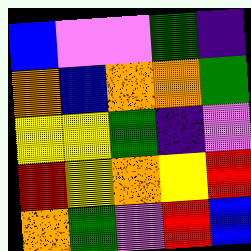[["blue", "violet", "violet", "green", "indigo"], ["orange", "blue", "orange", "orange", "green"], ["yellow", "yellow", "green", "indigo", "violet"], ["red", "yellow", "orange", "yellow", "red"], ["orange", "green", "violet", "red", "blue"]]